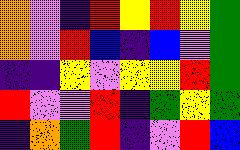[["orange", "violet", "indigo", "red", "yellow", "red", "yellow", "green"], ["orange", "violet", "red", "blue", "indigo", "blue", "violet", "green"], ["indigo", "indigo", "yellow", "violet", "yellow", "yellow", "red", "green"], ["red", "violet", "violet", "red", "indigo", "green", "yellow", "green"], ["indigo", "orange", "green", "red", "indigo", "violet", "red", "blue"]]